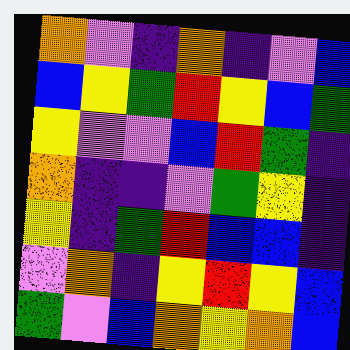[["orange", "violet", "indigo", "orange", "indigo", "violet", "blue"], ["blue", "yellow", "green", "red", "yellow", "blue", "green"], ["yellow", "violet", "violet", "blue", "red", "green", "indigo"], ["orange", "indigo", "indigo", "violet", "green", "yellow", "indigo"], ["yellow", "indigo", "green", "red", "blue", "blue", "indigo"], ["violet", "orange", "indigo", "yellow", "red", "yellow", "blue"], ["green", "violet", "blue", "orange", "yellow", "orange", "blue"]]